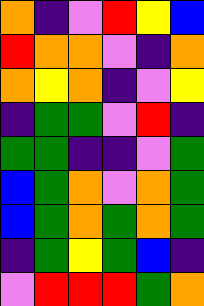[["orange", "indigo", "violet", "red", "yellow", "blue"], ["red", "orange", "orange", "violet", "indigo", "orange"], ["orange", "yellow", "orange", "indigo", "violet", "yellow"], ["indigo", "green", "green", "violet", "red", "indigo"], ["green", "green", "indigo", "indigo", "violet", "green"], ["blue", "green", "orange", "violet", "orange", "green"], ["blue", "green", "orange", "green", "orange", "green"], ["indigo", "green", "yellow", "green", "blue", "indigo"], ["violet", "red", "red", "red", "green", "orange"]]